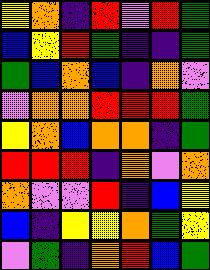[["yellow", "orange", "indigo", "red", "violet", "red", "green"], ["blue", "yellow", "red", "green", "indigo", "indigo", "green"], ["green", "blue", "orange", "blue", "indigo", "orange", "violet"], ["violet", "orange", "orange", "red", "red", "red", "green"], ["yellow", "orange", "blue", "orange", "orange", "indigo", "green"], ["red", "red", "red", "indigo", "orange", "violet", "orange"], ["orange", "violet", "violet", "red", "indigo", "blue", "yellow"], ["blue", "indigo", "yellow", "yellow", "orange", "green", "yellow"], ["violet", "green", "indigo", "orange", "red", "blue", "green"]]